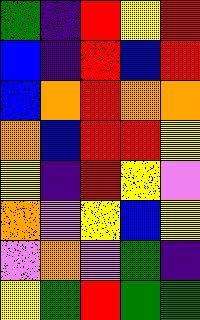[["green", "indigo", "red", "yellow", "red"], ["blue", "indigo", "red", "blue", "red"], ["blue", "orange", "red", "orange", "orange"], ["orange", "blue", "red", "red", "yellow"], ["yellow", "indigo", "red", "yellow", "violet"], ["orange", "violet", "yellow", "blue", "yellow"], ["violet", "orange", "violet", "green", "indigo"], ["yellow", "green", "red", "green", "green"]]